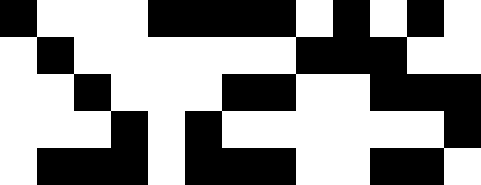[["black", "white", "white", "white", "black", "black", "black", "black", "white", "black", "white", "black", "white"], ["white", "black", "white", "white", "white", "white", "white", "white", "black", "black", "black", "white", "white"], ["white", "white", "black", "white", "white", "white", "black", "black", "white", "white", "black", "black", "black"], ["white", "white", "white", "black", "white", "black", "white", "white", "white", "white", "white", "white", "black"], ["white", "black", "black", "black", "white", "black", "black", "black", "white", "white", "black", "black", "white"]]